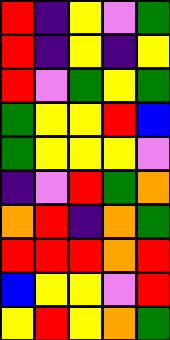[["red", "indigo", "yellow", "violet", "green"], ["red", "indigo", "yellow", "indigo", "yellow"], ["red", "violet", "green", "yellow", "green"], ["green", "yellow", "yellow", "red", "blue"], ["green", "yellow", "yellow", "yellow", "violet"], ["indigo", "violet", "red", "green", "orange"], ["orange", "red", "indigo", "orange", "green"], ["red", "red", "red", "orange", "red"], ["blue", "yellow", "yellow", "violet", "red"], ["yellow", "red", "yellow", "orange", "green"]]